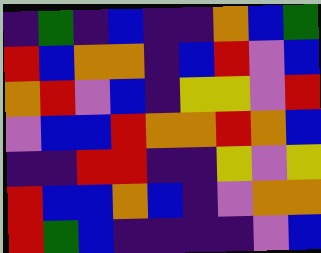[["indigo", "green", "indigo", "blue", "indigo", "indigo", "orange", "blue", "green"], ["red", "blue", "orange", "orange", "indigo", "blue", "red", "violet", "blue"], ["orange", "red", "violet", "blue", "indigo", "yellow", "yellow", "violet", "red"], ["violet", "blue", "blue", "red", "orange", "orange", "red", "orange", "blue"], ["indigo", "indigo", "red", "red", "indigo", "indigo", "yellow", "violet", "yellow"], ["red", "blue", "blue", "orange", "blue", "indigo", "violet", "orange", "orange"], ["red", "green", "blue", "indigo", "indigo", "indigo", "indigo", "violet", "blue"]]